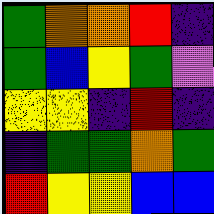[["green", "orange", "orange", "red", "indigo"], ["green", "blue", "yellow", "green", "violet"], ["yellow", "yellow", "indigo", "red", "indigo"], ["indigo", "green", "green", "orange", "green"], ["red", "yellow", "yellow", "blue", "blue"]]